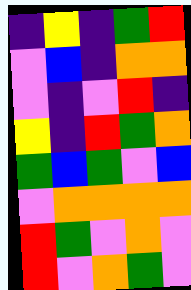[["indigo", "yellow", "indigo", "green", "red"], ["violet", "blue", "indigo", "orange", "orange"], ["violet", "indigo", "violet", "red", "indigo"], ["yellow", "indigo", "red", "green", "orange"], ["green", "blue", "green", "violet", "blue"], ["violet", "orange", "orange", "orange", "orange"], ["red", "green", "violet", "orange", "violet"], ["red", "violet", "orange", "green", "violet"]]